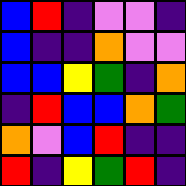[["blue", "red", "indigo", "violet", "violet", "indigo"], ["blue", "indigo", "indigo", "orange", "violet", "violet"], ["blue", "blue", "yellow", "green", "indigo", "orange"], ["indigo", "red", "blue", "blue", "orange", "green"], ["orange", "violet", "blue", "red", "indigo", "indigo"], ["red", "indigo", "yellow", "green", "red", "indigo"]]